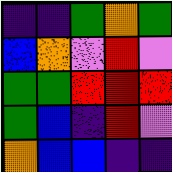[["indigo", "indigo", "green", "orange", "green"], ["blue", "orange", "violet", "red", "violet"], ["green", "green", "red", "red", "red"], ["green", "blue", "indigo", "red", "violet"], ["orange", "blue", "blue", "indigo", "indigo"]]